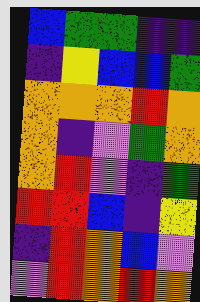[["blue", "green", "green", "indigo", "indigo"], ["indigo", "yellow", "blue", "blue", "green"], ["orange", "orange", "orange", "red", "orange"], ["orange", "indigo", "violet", "green", "orange"], ["orange", "red", "violet", "indigo", "green"], ["red", "red", "blue", "indigo", "yellow"], ["indigo", "red", "orange", "blue", "violet"], ["violet", "red", "orange", "red", "orange"]]